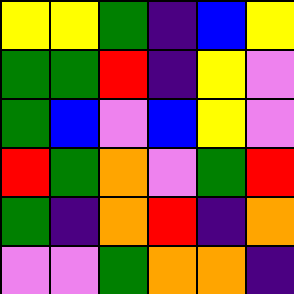[["yellow", "yellow", "green", "indigo", "blue", "yellow"], ["green", "green", "red", "indigo", "yellow", "violet"], ["green", "blue", "violet", "blue", "yellow", "violet"], ["red", "green", "orange", "violet", "green", "red"], ["green", "indigo", "orange", "red", "indigo", "orange"], ["violet", "violet", "green", "orange", "orange", "indigo"]]